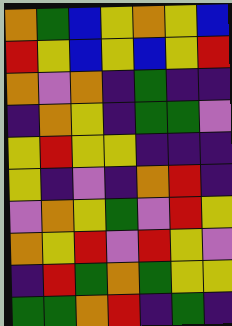[["orange", "green", "blue", "yellow", "orange", "yellow", "blue"], ["red", "yellow", "blue", "yellow", "blue", "yellow", "red"], ["orange", "violet", "orange", "indigo", "green", "indigo", "indigo"], ["indigo", "orange", "yellow", "indigo", "green", "green", "violet"], ["yellow", "red", "yellow", "yellow", "indigo", "indigo", "indigo"], ["yellow", "indigo", "violet", "indigo", "orange", "red", "indigo"], ["violet", "orange", "yellow", "green", "violet", "red", "yellow"], ["orange", "yellow", "red", "violet", "red", "yellow", "violet"], ["indigo", "red", "green", "orange", "green", "yellow", "yellow"], ["green", "green", "orange", "red", "indigo", "green", "indigo"]]